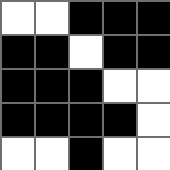[["white", "white", "black", "black", "black"], ["black", "black", "white", "black", "black"], ["black", "black", "black", "white", "white"], ["black", "black", "black", "black", "white"], ["white", "white", "black", "white", "white"]]